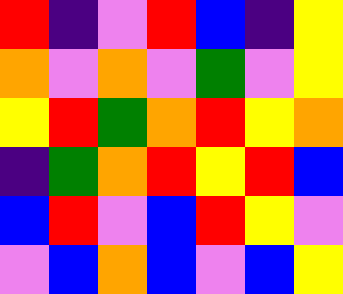[["red", "indigo", "violet", "red", "blue", "indigo", "yellow"], ["orange", "violet", "orange", "violet", "green", "violet", "yellow"], ["yellow", "red", "green", "orange", "red", "yellow", "orange"], ["indigo", "green", "orange", "red", "yellow", "red", "blue"], ["blue", "red", "violet", "blue", "red", "yellow", "violet"], ["violet", "blue", "orange", "blue", "violet", "blue", "yellow"]]